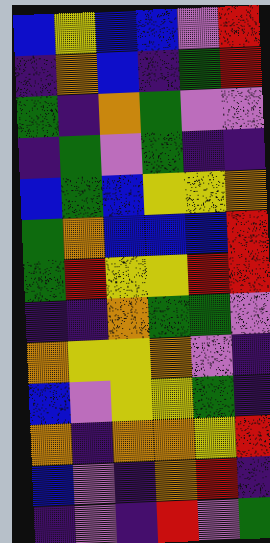[["blue", "yellow", "blue", "blue", "violet", "red"], ["indigo", "orange", "blue", "indigo", "green", "red"], ["green", "indigo", "orange", "green", "violet", "violet"], ["indigo", "green", "violet", "green", "indigo", "indigo"], ["blue", "green", "blue", "yellow", "yellow", "orange"], ["green", "orange", "blue", "blue", "blue", "red"], ["green", "red", "yellow", "yellow", "red", "red"], ["indigo", "indigo", "orange", "green", "green", "violet"], ["orange", "yellow", "yellow", "orange", "violet", "indigo"], ["blue", "violet", "yellow", "yellow", "green", "indigo"], ["orange", "indigo", "orange", "orange", "yellow", "red"], ["blue", "violet", "indigo", "orange", "red", "indigo"], ["indigo", "violet", "indigo", "red", "violet", "green"]]